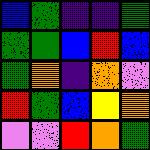[["blue", "green", "indigo", "indigo", "green"], ["green", "green", "blue", "red", "blue"], ["green", "orange", "indigo", "orange", "violet"], ["red", "green", "blue", "yellow", "orange"], ["violet", "violet", "red", "orange", "green"]]